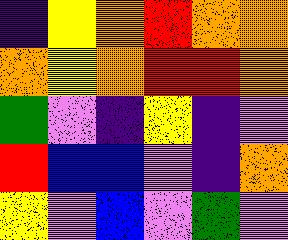[["indigo", "yellow", "orange", "red", "orange", "orange"], ["orange", "yellow", "orange", "red", "red", "orange"], ["green", "violet", "indigo", "yellow", "indigo", "violet"], ["red", "blue", "blue", "violet", "indigo", "orange"], ["yellow", "violet", "blue", "violet", "green", "violet"]]